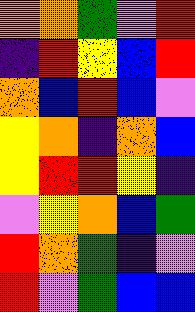[["orange", "orange", "green", "violet", "red"], ["indigo", "red", "yellow", "blue", "red"], ["orange", "blue", "red", "blue", "violet"], ["yellow", "orange", "indigo", "orange", "blue"], ["yellow", "red", "red", "yellow", "indigo"], ["violet", "yellow", "orange", "blue", "green"], ["red", "orange", "green", "indigo", "violet"], ["red", "violet", "green", "blue", "blue"]]